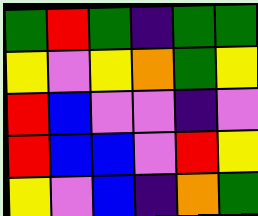[["green", "red", "green", "indigo", "green", "green"], ["yellow", "violet", "yellow", "orange", "green", "yellow"], ["red", "blue", "violet", "violet", "indigo", "violet"], ["red", "blue", "blue", "violet", "red", "yellow"], ["yellow", "violet", "blue", "indigo", "orange", "green"]]